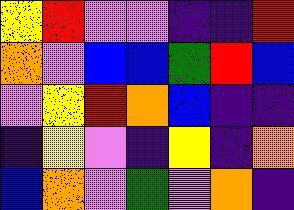[["yellow", "red", "violet", "violet", "indigo", "indigo", "red"], ["orange", "violet", "blue", "blue", "green", "red", "blue"], ["violet", "yellow", "red", "orange", "blue", "indigo", "indigo"], ["indigo", "yellow", "violet", "indigo", "yellow", "indigo", "orange"], ["blue", "orange", "violet", "green", "violet", "orange", "indigo"]]